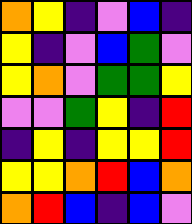[["orange", "yellow", "indigo", "violet", "blue", "indigo"], ["yellow", "indigo", "violet", "blue", "green", "violet"], ["yellow", "orange", "violet", "green", "green", "yellow"], ["violet", "violet", "green", "yellow", "indigo", "red"], ["indigo", "yellow", "indigo", "yellow", "yellow", "red"], ["yellow", "yellow", "orange", "red", "blue", "orange"], ["orange", "red", "blue", "indigo", "blue", "violet"]]